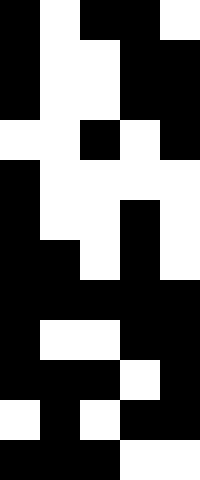[["black", "white", "black", "black", "white"], ["black", "white", "white", "black", "black"], ["black", "white", "white", "black", "black"], ["white", "white", "black", "white", "black"], ["black", "white", "white", "white", "white"], ["black", "white", "white", "black", "white"], ["black", "black", "white", "black", "white"], ["black", "black", "black", "black", "black"], ["black", "white", "white", "black", "black"], ["black", "black", "black", "white", "black"], ["white", "black", "white", "black", "black"], ["black", "black", "black", "white", "white"]]